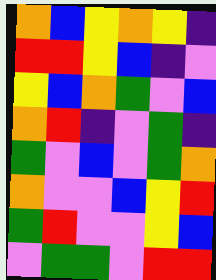[["orange", "blue", "yellow", "orange", "yellow", "indigo"], ["red", "red", "yellow", "blue", "indigo", "violet"], ["yellow", "blue", "orange", "green", "violet", "blue"], ["orange", "red", "indigo", "violet", "green", "indigo"], ["green", "violet", "blue", "violet", "green", "orange"], ["orange", "violet", "violet", "blue", "yellow", "red"], ["green", "red", "violet", "violet", "yellow", "blue"], ["violet", "green", "green", "violet", "red", "red"]]